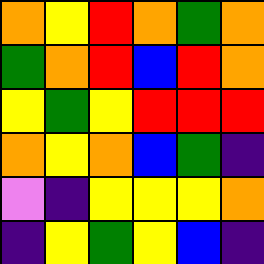[["orange", "yellow", "red", "orange", "green", "orange"], ["green", "orange", "red", "blue", "red", "orange"], ["yellow", "green", "yellow", "red", "red", "red"], ["orange", "yellow", "orange", "blue", "green", "indigo"], ["violet", "indigo", "yellow", "yellow", "yellow", "orange"], ["indigo", "yellow", "green", "yellow", "blue", "indigo"]]